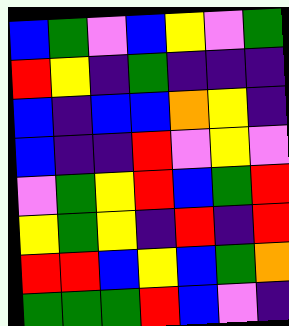[["blue", "green", "violet", "blue", "yellow", "violet", "green"], ["red", "yellow", "indigo", "green", "indigo", "indigo", "indigo"], ["blue", "indigo", "blue", "blue", "orange", "yellow", "indigo"], ["blue", "indigo", "indigo", "red", "violet", "yellow", "violet"], ["violet", "green", "yellow", "red", "blue", "green", "red"], ["yellow", "green", "yellow", "indigo", "red", "indigo", "red"], ["red", "red", "blue", "yellow", "blue", "green", "orange"], ["green", "green", "green", "red", "blue", "violet", "indigo"]]